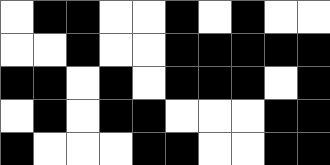[["white", "black", "black", "white", "white", "black", "white", "black", "white", "white"], ["white", "white", "black", "white", "white", "black", "black", "black", "black", "black"], ["black", "black", "white", "black", "white", "black", "black", "black", "white", "black"], ["white", "black", "white", "black", "black", "white", "white", "white", "black", "black"], ["black", "white", "white", "white", "black", "black", "white", "white", "black", "black"]]